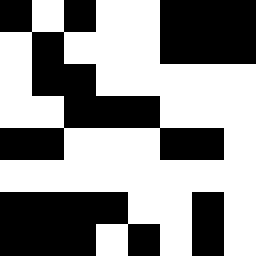[["black", "white", "black", "white", "white", "black", "black", "black"], ["white", "black", "white", "white", "white", "black", "black", "black"], ["white", "black", "black", "white", "white", "white", "white", "white"], ["white", "white", "black", "black", "black", "white", "white", "white"], ["black", "black", "white", "white", "white", "black", "black", "white"], ["white", "white", "white", "white", "white", "white", "white", "white"], ["black", "black", "black", "black", "white", "white", "black", "white"], ["black", "black", "black", "white", "black", "white", "black", "white"]]